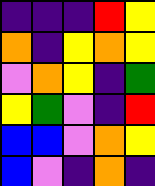[["indigo", "indigo", "indigo", "red", "yellow"], ["orange", "indigo", "yellow", "orange", "yellow"], ["violet", "orange", "yellow", "indigo", "green"], ["yellow", "green", "violet", "indigo", "red"], ["blue", "blue", "violet", "orange", "yellow"], ["blue", "violet", "indigo", "orange", "indigo"]]